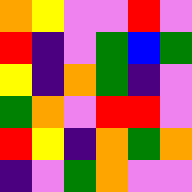[["orange", "yellow", "violet", "violet", "red", "violet"], ["red", "indigo", "violet", "green", "blue", "green"], ["yellow", "indigo", "orange", "green", "indigo", "violet"], ["green", "orange", "violet", "red", "red", "violet"], ["red", "yellow", "indigo", "orange", "green", "orange"], ["indigo", "violet", "green", "orange", "violet", "violet"]]